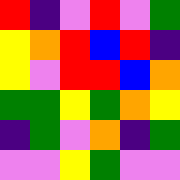[["red", "indigo", "violet", "red", "violet", "green"], ["yellow", "orange", "red", "blue", "red", "indigo"], ["yellow", "violet", "red", "red", "blue", "orange"], ["green", "green", "yellow", "green", "orange", "yellow"], ["indigo", "green", "violet", "orange", "indigo", "green"], ["violet", "violet", "yellow", "green", "violet", "violet"]]